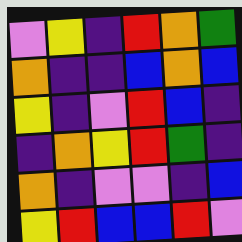[["violet", "yellow", "indigo", "red", "orange", "green"], ["orange", "indigo", "indigo", "blue", "orange", "blue"], ["yellow", "indigo", "violet", "red", "blue", "indigo"], ["indigo", "orange", "yellow", "red", "green", "indigo"], ["orange", "indigo", "violet", "violet", "indigo", "blue"], ["yellow", "red", "blue", "blue", "red", "violet"]]